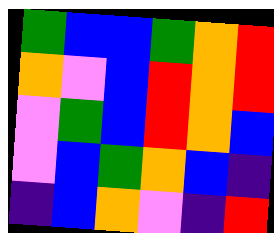[["green", "blue", "blue", "green", "orange", "red"], ["orange", "violet", "blue", "red", "orange", "red"], ["violet", "green", "blue", "red", "orange", "blue"], ["violet", "blue", "green", "orange", "blue", "indigo"], ["indigo", "blue", "orange", "violet", "indigo", "red"]]